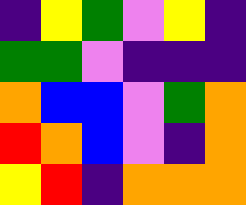[["indigo", "yellow", "green", "violet", "yellow", "indigo"], ["green", "green", "violet", "indigo", "indigo", "indigo"], ["orange", "blue", "blue", "violet", "green", "orange"], ["red", "orange", "blue", "violet", "indigo", "orange"], ["yellow", "red", "indigo", "orange", "orange", "orange"]]